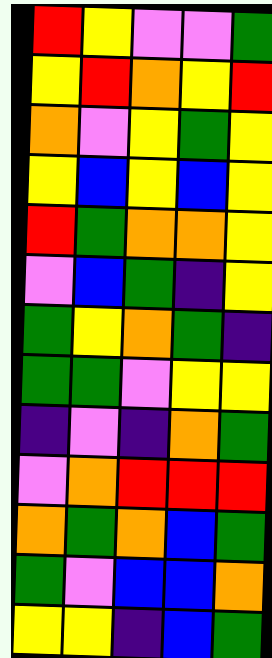[["red", "yellow", "violet", "violet", "green"], ["yellow", "red", "orange", "yellow", "red"], ["orange", "violet", "yellow", "green", "yellow"], ["yellow", "blue", "yellow", "blue", "yellow"], ["red", "green", "orange", "orange", "yellow"], ["violet", "blue", "green", "indigo", "yellow"], ["green", "yellow", "orange", "green", "indigo"], ["green", "green", "violet", "yellow", "yellow"], ["indigo", "violet", "indigo", "orange", "green"], ["violet", "orange", "red", "red", "red"], ["orange", "green", "orange", "blue", "green"], ["green", "violet", "blue", "blue", "orange"], ["yellow", "yellow", "indigo", "blue", "green"]]